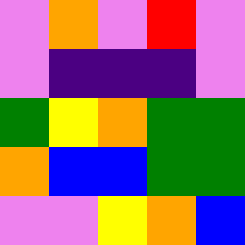[["violet", "orange", "violet", "red", "violet"], ["violet", "indigo", "indigo", "indigo", "violet"], ["green", "yellow", "orange", "green", "green"], ["orange", "blue", "blue", "green", "green"], ["violet", "violet", "yellow", "orange", "blue"]]